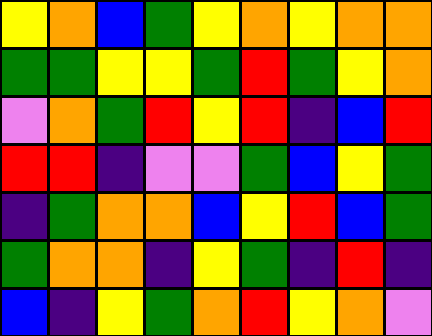[["yellow", "orange", "blue", "green", "yellow", "orange", "yellow", "orange", "orange"], ["green", "green", "yellow", "yellow", "green", "red", "green", "yellow", "orange"], ["violet", "orange", "green", "red", "yellow", "red", "indigo", "blue", "red"], ["red", "red", "indigo", "violet", "violet", "green", "blue", "yellow", "green"], ["indigo", "green", "orange", "orange", "blue", "yellow", "red", "blue", "green"], ["green", "orange", "orange", "indigo", "yellow", "green", "indigo", "red", "indigo"], ["blue", "indigo", "yellow", "green", "orange", "red", "yellow", "orange", "violet"]]